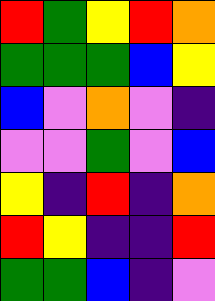[["red", "green", "yellow", "red", "orange"], ["green", "green", "green", "blue", "yellow"], ["blue", "violet", "orange", "violet", "indigo"], ["violet", "violet", "green", "violet", "blue"], ["yellow", "indigo", "red", "indigo", "orange"], ["red", "yellow", "indigo", "indigo", "red"], ["green", "green", "blue", "indigo", "violet"]]